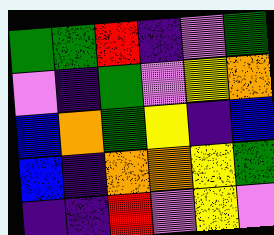[["green", "green", "red", "indigo", "violet", "green"], ["violet", "indigo", "green", "violet", "yellow", "orange"], ["blue", "orange", "green", "yellow", "indigo", "blue"], ["blue", "indigo", "orange", "orange", "yellow", "green"], ["indigo", "indigo", "red", "violet", "yellow", "violet"]]